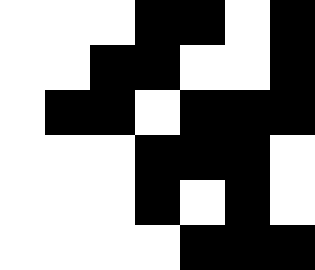[["white", "white", "white", "black", "black", "white", "black"], ["white", "white", "black", "black", "white", "white", "black"], ["white", "black", "black", "white", "black", "black", "black"], ["white", "white", "white", "black", "black", "black", "white"], ["white", "white", "white", "black", "white", "black", "white"], ["white", "white", "white", "white", "black", "black", "black"]]